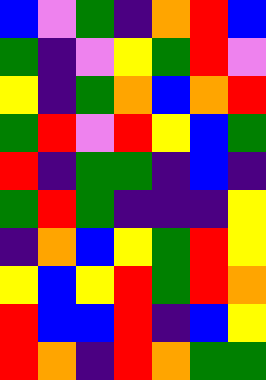[["blue", "violet", "green", "indigo", "orange", "red", "blue"], ["green", "indigo", "violet", "yellow", "green", "red", "violet"], ["yellow", "indigo", "green", "orange", "blue", "orange", "red"], ["green", "red", "violet", "red", "yellow", "blue", "green"], ["red", "indigo", "green", "green", "indigo", "blue", "indigo"], ["green", "red", "green", "indigo", "indigo", "indigo", "yellow"], ["indigo", "orange", "blue", "yellow", "green", "red", "yellow"], ["yellow", "blue", "yellow", "red", "green", "red", "orange"], ["red", "blue", "blue", "red", "indigo", "blue", "yellow"], ["red", "orange", "indigo", "red", "orange", "green", "green"]]